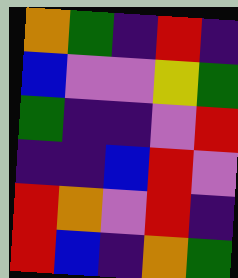[["orange", "green", "indigo", "red", "indigo"], ["blue", "violet", "violet", "yellow", "green"], ["green", "indigo", "indigo", "violet", "red"], ["indigo", "indigo", "blue", "red", "violet"], ["red", "orange", "violet", "red", "indigo"], ["red", "blue", "indigo", "orange", "green"]]